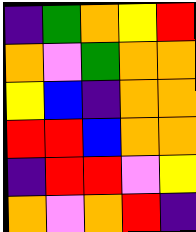[["indigo", "green", "orange", "yellow", "red"], ["orange", "violet", "green", "orange", "orange"], ["yellow", "blue", "indigo", "orange", "orange"], ["red", "red", "blue", "orange", "orange"], ["indigo", "red", "red", "violet", "yellow"], ["orange", "violet", "orange", "red", "indigo"]]